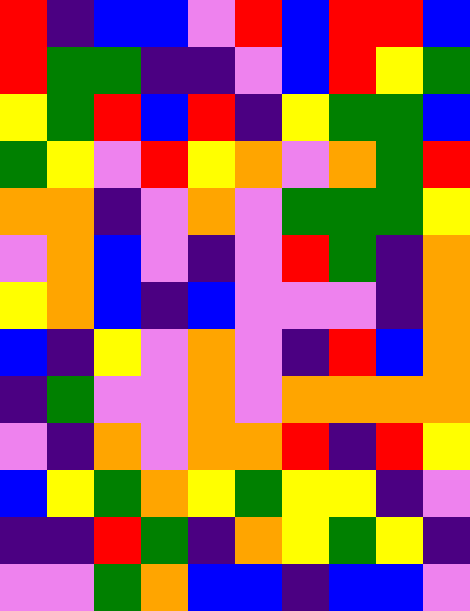[["red", "indigo", "blue", "blue", "violet", "red", "blue", "red", "red", "blue"], ["red", "green", "green", "indigo", "indigo", "violet", "blue", "red", "yellow", "green"], ["yellow", "green", "red", "blue", "red", "indigo", "yellow", "green", "green", "blue"], ["green", "yellow", "violet", "red", "yellow", "orange", "violet", "orange", "green", "red"], ["orange", "orange", "indigo", "violet", "orange", "violet", "green", "green", "green", "yellow"], ["violet", "orange", "blue", "violet", "indigo", "violet", "red", "green", "indigo", "orange"], ["yellow", "orange", "blue", "indigo", "blue", "violet", "violet", "violet", "indigo", "orange"], ["blue", "indigo", "yellow", "violet", "orange", "violet", "indigo", "red", "blue", "orange"], ["indigo", "green", "violet", "violet", "orange", "violet", "orange", "orange", "orange", "orange"], ["violet", "indigo", "orange", "violet", "orange", "orange", "red", "indigo", "red", "yellow"], ["blue", "yellow", "green", "orange", "yellow", "green", "yellow", "yellow", "indigo", "violet"], ["indigo", "indigo", "red", "green", "indigo", "orange", "yellow", "green", "yellow", "indigo"], ["violet", "violet", "green", "orange", "blue", "blue", "indigo", "blue", "blue", "violet"]]